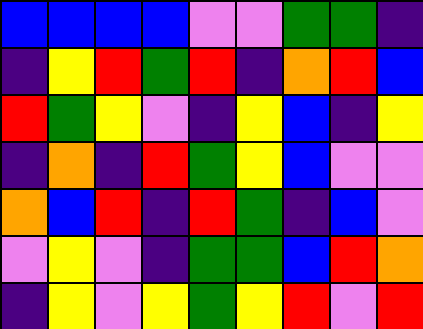[["blue", "blue", "blue", "blue", "violet", "violet", "green", "green", "indigo"], ["indigo", "yellow", "red", "green", "red", "indigo", "orange", "red", "blue"], ["red", "green", "yellow", "violet", "indigo", "yellow", "blue", "indigo", "yellow"], ["indigo", "orange", "indigo", "red", "green", "yellow", "blue", "violet", "violet"], ["orange", "blue", "red", "indigo", "red", "green", "indigo", "blue", "violet"], ["violet", "yellow", "violet", "indigo", "green", "green", "blue", "red", "orange"], ["indigo", "yellow", "violet", "yellow", "green", "yellow", "red", "violet", "red"]]